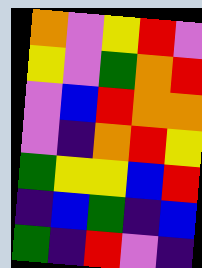[["orange", "violet", "yellow", "red", "violet"], ["yellow", "violet", "green", "orange", "red"], ["violet", "blue", "red", "orange", "orange"], ["violet", "indigo", "orange", "red", "yellow"], ["green", "yellow", "yellow", "blue", "red"], ["indigo", "blue", "green", "indigo", "blue"], ["green", "indigo", "red", "violet", "indigo"]]